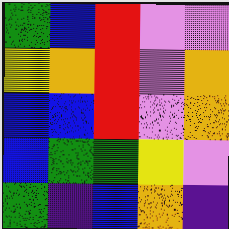[["green", "blue", "red", "violet", "violet"], ["yellow", "orange", "red", "violet", "orange"], ["blue", "blue", "red", "violet", "orange"], ["blue", "green", "green", "yellow", "violet"], ["green", "indigo", "blue", "orange", "indigo"]]